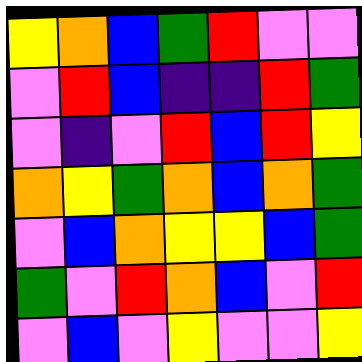[["yellow", "orange", "blue", "green", "red", "violet", "violet"], ["violet", "red", "blue", "indigo", "indigo", "red", "green"], ["violet", "indigo", "violet", "red", "blue", "red", "yellow"], ["orange", "yellow", "green", "orange", "blue", "orange", "green"], ["violet", "blue", "orange", "yellow", "yellow", "blue", "green"], ["green", "violet", "red", "orange", "blue", "violet", "red"], ["violet", "blue", "violet", "yellow", "violet", "violet", "yellow"]]